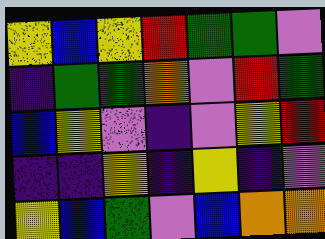[["yellow", "blue", "yellow", "red", "green", "green", "violet"], ["indigo", "green", "green", "orange", "violet", "red", "green"], ["blue", "yellow", "violet", "indigo", "violet", "yellow", "red"], ["indigo", "indigo", "yellow", "indigo", "yellow", "indigo", "violet"], ["yellow", "blue", "green", "violet", "blue", "orange", "orange"]]